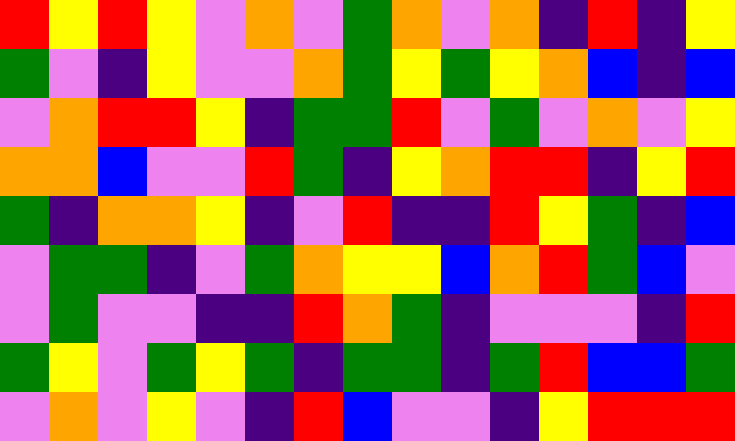[["red", "yellow", "red", "yellow", "violet", "orange", "violet", "green", "orange", "violet", "orange", "indigo", "red", "indigo", "yellow"], ["green", "violet", "indigo", "yellow", "violet", "violet", "orange", "green", "yellow", "green", "yellow", "orange", "blue", "indigo", "blue"], ["violet", "orange", "red", "red", "yellow", "indigo", "green", "green", "red", "violet", "green", "violet", "orange", "violet", "yellow"], ["orange", "orange", "blue", "violet", "violet", "red", "green", "indigo", "yellow", "orange", "red", "red", "indigo", "yellow", "red"], ["green", "indigo", "orange", "orange", "yellow", "indigo", "violet", "red", "indigo", "indigo", "red", "yellow", "green", "indigo", "blue"], ["violet", "green", "green", "indigo", "violet", "green", "orange", "yellow", "yellow", "blue", "orange", "red", "green", "blue", "violet"], ["violet", "green", "violet", "violet", "indigo", "indigo", "red", "orange", "green", "indigo", "violet", "violet", "violet", "indigo", "red"], ["green", "yellow", "violet", "green", "yellow", "green", "indigo", "green", "green", "indigo", "green", "red", "blue", "blue", "green"], ["violet", "orange", "violet", "yellow", "violet", "indigo", "red", "blue", "violet", "violet", "indigo", "yellow", "red", "red", "red"]]